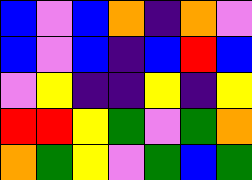[["blue", "violet", "blue", "orange", "indigo", "orange", "violet"], ["blue", "violet", "blue", "indigo", "blue", "red", "blue"], ["violet", "yellow", "indigo", "indigo", "yellow", "indigo", "yellow"], ["red", "red", "yellow", "green", "violet", "green", "orange"], ["orange", "green", "yellow", "violet", "green", "blue", "green"]]